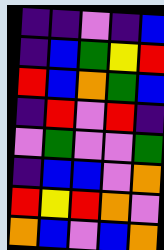[["indigo", "indigo", "violet", "indigo", "blue"], ["indigo", "blue", "green", "yellow", "red"], ["red", "blue", "orange", "green", "blue"], ["indigo", "red", "violet", "red", "indigo"], ["violet", "green", "violet", "violet", "green"], ["indigo", "blue", "blue", "violet", "orange"], ["red", "yellow", "red", "orange", "violet"], ["orange", "blue", "violet", "blue", "orange"]]